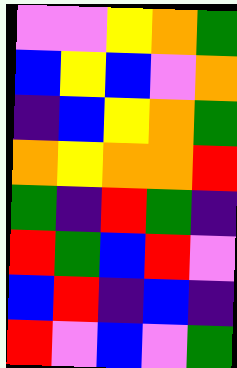[["violet", "violet", "yellow", "orange", "green"], ["blue", "yellow", "blue", "violet", "orange"], ["indigo", "blue", "yellow", "orange", "green"], ["orange", "yellow", "orange", "orange", "red"], ["green", "indigo", "red", "green", "indigo"], ["red", "green", "blue", "red", "violet"], ["blue", "red", "indigo", "blue", "indigo"], ["red", "violet", "blue", "violet", "green"]]